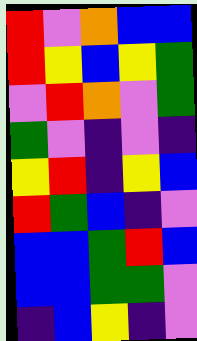[["red", "violet", "orange", "blue", "blue"], ["red", "yellow", "blue", "yellow", "green"], ["violet", "red", "orange", "violet", "green"], ["green", "violet", "indigo", "violet", "indigo"], ["yellow", "red", "indigo", "yellow", "blue"], ["red", "green", "blue", "indigo", "violet"], ["blue", "blue", "green", "red", "blue"], ["blue", "blue", "green", "green", "violet"], ["indigo", "blue", "yellow", "indigo", "violet"]]